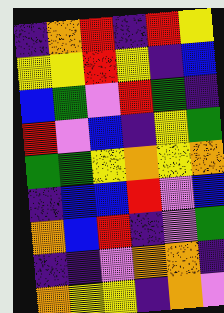[["indigo", "orange", "red", "indigo", "red", "yellow"], ["yellow", "yellow", "red", "yellow", "indigo", "blue"], ["blue", "green", "violet", "red", "green", "indigo"], ["red", "violet", "blue", "indigo", "yellow", "green"], ["green", "green", "yellow", "orange", "yellow", "orange"], ["indigo", "blue", "blue", "red", "violet", "blue"], ["orange", "blue", "red", "indigo", "violet", "green"], ["indigo", "indigo", "violet", "orange", "orange", "indigo"], ["orange", "yellow", "yellow", "indigo", "orange", "violet"]]